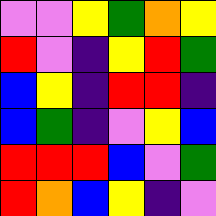[["violet", "violet", "yellow", "green", "orange", "yellow"], ["red", "violet", "indigo", "yellow", "red", "green"], ["blue", "yellow", "indigo", "red", "red", "indigo"], ["blue", "green", "indigo", "violet", "yellow", "blue"], ["red", "red", "red", "blue", "violet", "green"], ["red", "orange", "blue", "yellow", "indigo", "violet"]]